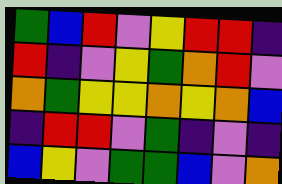[["green", "blue", "red", "violet", "yellow", "red", "red", "indigo"], ["red", "indigo", "violet", "yellow", "green", "orange", "red", "violet"], ["orange", "green", "yellow", "yellow", "orange", "yellow", "orange", "blue"], ["indigo", "red", "red", "violet", "green", "indigo", "violet", "indigo"], ["blue", "yellow", "violet", "green", "green", "blue", "violet", "orange"]]